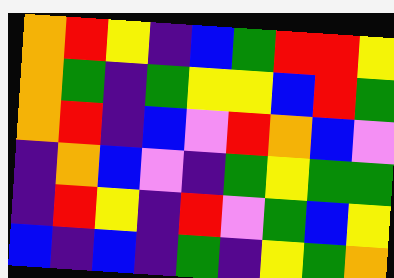[["orange", "red", "yellow", "indigo", "blue", "green", "red", "red", "yellow"], ["orange", "green", "indigo", "green", "yellow", "yellow", "blue", "red", "green"], ["orange", "red", "indigo", "blue", "violet", "red", "orange", "blue", "violet"], ["indigo", "orange", "blue", "violet", "indigo", "green", "yellow", "green", "green"], ["indigo", "red", "yellow", "indigo", "red", "violet", "green", "blue", "yellow"], ["blue", "indigo", "blue", "indigo", "green", "indigo", "yellow", "green", "orange"]]